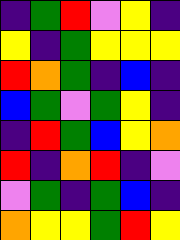[["indigo", "green", "red", "violet", "yellow", "indigo"], ["yellow", "indigo", "green", "yellow", "yellow", "yellow"], ["red", "orange", "green", "indigo", "blue", "indigo"], ["blue", "green", "violet", "green", "yellow", "indigo"], ["indigo", "red", "green", "blue", "yellow", "orange"], ["red", "indigo", "orange", "red", "indigo", "violet"], ["violet", "green", "indigo", "green", "blue", "indigo"], ["orange", "yellow", "yellow", "green", "red", "yellow"]]